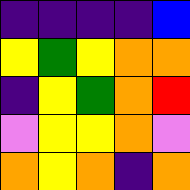[["indigo", "indigo", "indigo", "indigo", "blue"], ["yellow", "green", "yellow", "orange", "orange"], ["indigo", "yellow", "green", "orange", "red"], ["violet", "yellow", "yellow", "orange", "violet"], ["orange", "yellow", "orange", "indigo", "orange"]]